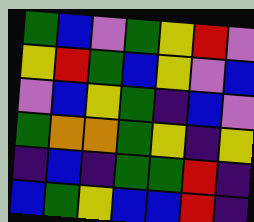[["green", "blue", "violet", "green", "yellow", "red", "violet"], ["yellow", "red", "green", "blue", "yellow", "violet", "blue"], ["violet", "blue", "yellow", "green", "indigo", "blue", "violet"], ["green", "orange", "orange", "green", "yellow", "indigo", "yellow"], ["indigo", "blue", "indigo", "green", "green", "red", "indigo"], ["blue", "green", "yellow", "blue", "blue", "red", "indigo"]]